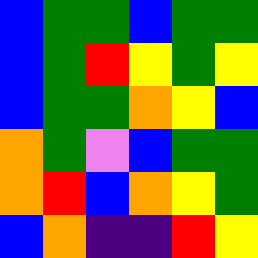[["blue", "green", "green", "blue", "green", "green"], ["blue", "green", "red", "yellow", "green", "yellow"], ["blue", "green", "green", "orange", "yellow", "blue"], ["orange", "green", "violet", "blue", "green", "green"], ["orange", "red", "blue", "orange", "yellow", "green"], ["blue", "orange", "indigo", "indigo", "red", "yellow"]]